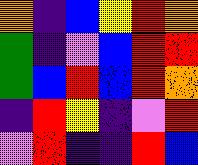[["orange", "indigo", "blue", "yellow", "red", "orange"], ["green", "indigo", "violet", "blue", "red", "red"], ["green", "blue", "red", "blue", "red", "orange"], ["indigo", "red", "yellow", "indigo", "violet", "red"], ["violet", "red", "indigo", "indigo", "red", "blue"]]